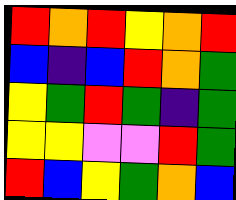[["red", "orange", "red", "yellow", "orange", "red"], ["blue", "indigo", "blue", "red", "orange", "green"], ["yellow", "green", "red", "green", "indigo", "green"], ["yellow", "yellow", "violet", "violet", "red", "green"], ["red", "blue", "yellow", "green", "orange", "blue"]]